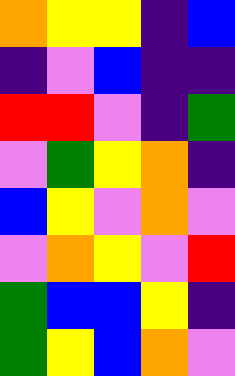[["orange", "yellow", "yellow", "indigo", "blue"], ["indigo", "violet", "blue", "indigo", "indigo"], ["red", "red", "violet", "indigo", "green"], ["violet", "green", "yellow", "orange", "indigo"], ["blue", "yellow", "violet", "orange", "violet"], ["violet", "orange", "yellow", "violet", "red"], ["green", "blue", "blue", "yellow", "indigo"], ["green", "yellow", "blue", "orange", "violet"]]